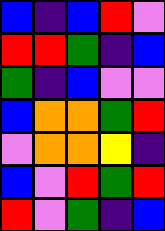[["blue", "indigo", "blue", "red", "violet"], ["red", "red", "green", "indigo", "blue"], ["green", "indigo", "blue", "violet", "violet"], ["blue", "orange", "orange", "green", "red"], ["violet", "orange", "orange", "yellow", "indigo"], ["blue", "violet", "red", "green", "red"], ["red", "violet", "green", "indigo", "blue"]]